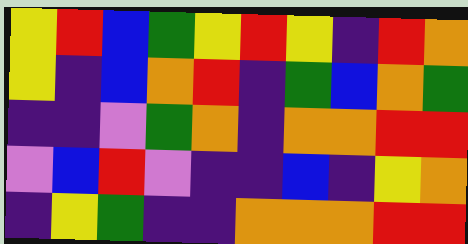[["yellow", "red", "blue", "green", "yellow", "red", "yellow", "indigo", "red", "orange"], ["yellow", "indigo", "blue", "orange", "red", "indigo", "green", "blue", "orange", "green"], ["indigo", "indigo", "violet", "green", "orange", "indigo", "orange", "orange", "red", "red"], ["violet", "blue", "red", "violet", "indigo", "indigo", "blue", "indigo", "yellow", "orange"], ["indigo", "yellow", "green", "indigo", "indigo", "orange", "orange", "orange", "red", "red"]]